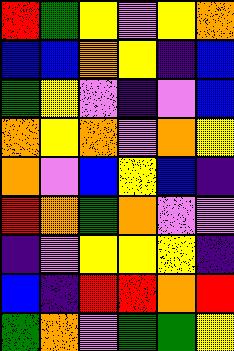[["red", "green", "yellow", "violet", "yellow", "orange"], ["blue", "blue", "orange", "yellow", "indigo", "blue"], ["green", "yellow", "violet", "indigo", "violet", "blue"], ["orange", "yellow", "orange", "violet", "orange", "yellow"], ["orange", "violet", "blue", "yellow", "blue", "indigo"], ["red", "orange", "green", "orange", "violet", "violet"], ["indigo", "violet", "yellow", "yellow", "yellow", "indigo"], ["blue", "indigo", "red", "red", "orange", "red"], ["green", "orange", "violet", "green", "green", "yellow"]]